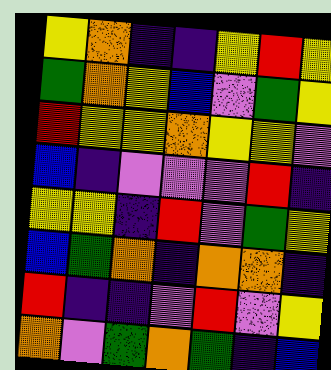[["yellow", "orange", "indigo", "indigo", "yellow", "red", "yellow"], ["green", "orange", "yellow", "blue", "violet", "green", "yellow"], ["red", "yellow", "yellow", "orange", "yellow", "yellow", "violet"], ["blue", "indigo", "violet", "violet", "violet", "red", "indigo"], ["yellow", "yellow", "indigo", "red", "violet", "green", "yellow"], ["blue", "green", "orange", "indigo", "orange", "orange", "indigo"], ["red", "indigo", "indigo", "violet", "red", "violet", "yellow"], ["orange", "violet", "green", "orange", "green", "indigo", "blue"]]